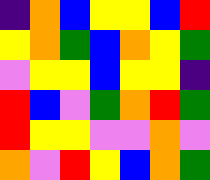[["indigo", "orange", "blue", "yellow", "yellow", "blue", "red"], ["yellow", "orange", "green", "blue", "orange", "yellow", "green"], ["violet", "yellow", "yellow", "blue", "yellow", "yellow", "indigo"], ["red", "blue", "violet", "green", "orange", "red", "green"], ["red", "yellow", "yellow", "violet", "violet", "orange", "violet"], ["orange", "violet", "red", "yellow", "blue", "orange", "green"]]